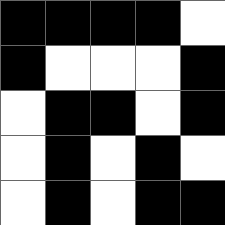[["black", "black", "black", "black", "white"], ["black", "white", "white", "white", "black"], ["white", "black", "black", "white", "black"], ["white", "black", "white", "black", "white"], ["white", "black", "white", "black", "black"]]